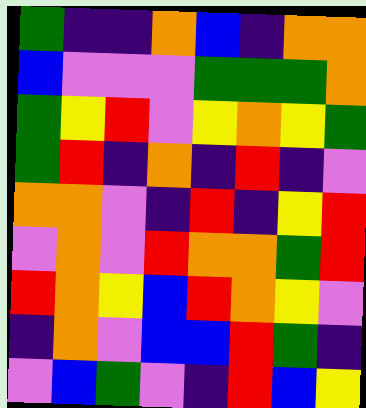[["green", "indigo", "indigo", "orange", "blue", "indigo", "orange", "orange"], ["blue", "violet", "violet", "violet", "green", "green", "green", "orange"], ["green", "yellow", "red", "violet", "yellow", "orange", "yellow", "green"], ["green", "red", "indigo", "orange", "indigo", "red", "indigo", "violet"], ["orange", "orange", "violet", "indigo", "red", "indigo", "yellow", "red"], ["violet", "orange", "violet", "red", "orange", "orange", "green", "red"], ["red", "orange", "yellow", "blue", "red", "orange", "yellow", "violet"], ["indigo", "orange", "violet", "blue", "blue", "red", "green", "indigo"], ["violet", "blue", "green", "violet", "indigo", "red", "blue", "yellow"]]